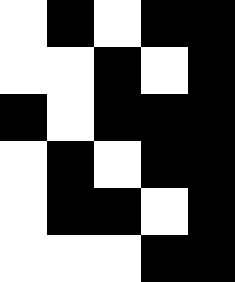[["white", "black", "white", "black", "black"], ["white", "white", "black", "white", "black"], ["black", "white", "black", "black", "black"], ["white", "black", "white", "black", "black"], ["white", "black", "black", "white", "black"], ["white", "white", "white", "black", "black"]]